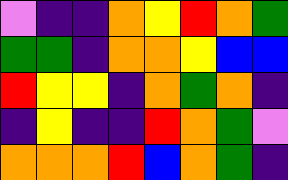[["violet", "indigo", "indigo", "orange", "yellow", "red", "orange", "green"], ["green", "green", "indigo", "orange", "orange", "yellow", "blue", "blue"], ["red", "yellow", "yellow", "indigo", "orange", "green", "orange", "indigo"], ["indigo", "yellow", "indigo", "indigo", "red", "orange", "green", "violet"], ["orange", "orange", "orange", "red", "blue", "orange", "green", "indigo"]]